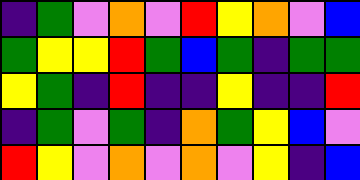[["indigo", "green", "violet", "orange", "violet", "red", "yellow", "orange", "violet", "blue"], ["green", "yellow", "yellow", "red", "green", "blue", "green", "indigo", "green", "green"], ["yellow", "green", "indigo", "red", "indigo", "indigo", "yellow", "indigo", "indigo", "red"], ["indigo", "green", "violet", "green", "indigo", "orange", "green", "yellow", "blue", "violet"], ["red", "yellow", "violet", "orange", "violet", "orange", "violet", "yellow", "indigo", "blue"]]